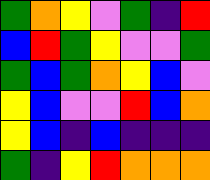[["green", "orange", "yellow", "violet", "green", "indigo", "red"], ["blue", "red", "green", "yellow", "violet", "violet", "green"], ["green", "blue", "green", "orange", "yellow", "blue", "violet"], ["yellow", "blue", "violet", "violet", "red", "blue", "orange"], ["yellow", "blue", "indigo", "blue", "indigo", "indigo", "indigo"], ["green", "indigo", "yellow", "red", "orange", "orange", "orange"]]